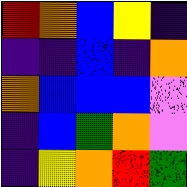[["red", "orange", "blue", "yellow", "indigo"], ["indigo", "indigo", "blue", "indigo", "orange"], ["orange", "blue", "blue", "blue", "violet"], ["indigo", "blue", "green", "orange", "violet"], ["indigo", "yellow", "orange", "red", "green"]]